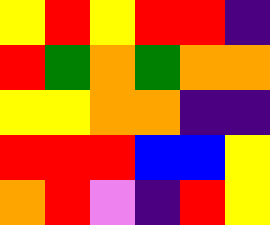[["yellow", "red", "yellow", "red", "red", "indigo"], ["red", "green", "orange", "green", "orange", "orange"], ["yellow", "yellow", "orange", "orange", "indigo", "indigo"], ["red", "red", "red", "blue", "blue", "yellow"], ["orange", "red", "violet", "indigo", "red", "yellow"]]